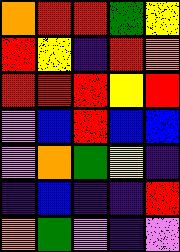[["orange", "red", "red", "green", "yellow"], ["red", "yellow", "indigo", "red", "orange"], ["red", "red", "red", "yellow", "red"], ["violet", "blue", "red", "blue", "blue"], ["violet", "orange", "green", "yellow", "indigo"], ["indigo", "blue", "indigo", "indigo", "red"], ["orange", "green", "violet", "indigo", "violet"]]